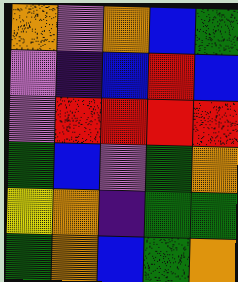[["orange", "violet", "orange", "blue", "green"], ["violet", "indigo", "blue", "red", "blue"], ["violet", "red", "red", "red", "red"], ["green", "blue", "violet", "green", "orange"], ["yellow", "orange", "indigo", "green", "green"], ["green", "orange", "blue", "green", "orange"]]